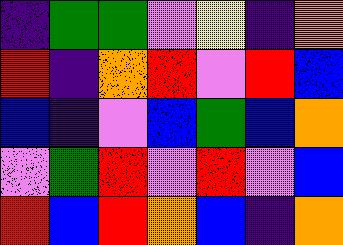[["indigo", "green", "green", "violet", "yellow", "indigo", "orange"], ["red", "indigo", "orange", "red", "violet", "red", "blue"], ["blue", "indigo", "violet", "blue", "green", "blue", "orange"], ["violet", "green", "red", "violet", "red", "violet", "blue"], ["red", "blue", "red", "orange", "blue", "indigo", "orange"]]